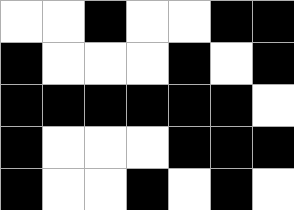[["white", "white", "black", "white", "white", "black", "black"], ["black", "white", "white", "white", "black", "white", "black"], ["black", "black", "black", "black", "black", "black", "white"], ["black", "white", "white", "white", "black", "black", "black"], ["black", "white", "white", "black", "white", "black", "white"]]